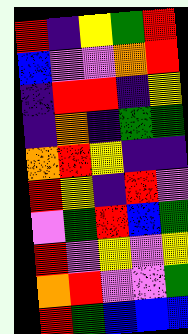[["red", "indigo", "yellow", "green", "red"], ["blue", "violet", "violet", "orange", "red"], ["indigo", "red", "red", "indigo", "yellow"], ["indigo", "orange", "indigo", "green", "green"], ["orange", "red", "yellow", "indigo", "indigo"], ["red", "yellow", "indigo", "red", "violet"], ["violet", "green", "red", "blue", "green"], ["red", "violet", "yellow", "violet", "yellow"], ["orange", "red", "violet", "violet", "green"], ["red", "green", "blue", "blue", "blue"]]